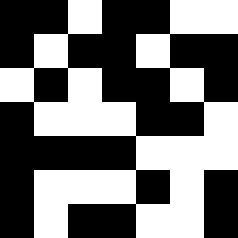[["black", "black", "white", "black", "black", "white", "white"], ["black", "white", "black", "black", "white", "black", "black"], ["white", "black", "white", "black", "black", "white", "black"], ["black", "white", "white", "white", "black", "black", "white"], ["black", "black", "black", "black", "white", "white", "white"], ["black", "white", "white", "white", "black", "white", "black"], ["black", "white", "black", "black", "white", "white", "black"]]